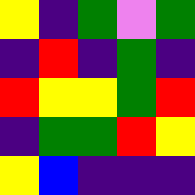[["yellow", "indigo", "green", "violet", "green"], ["indigo", "red", "indigo", "green", "indigo"], ["red", "yellow", "yellow", "green", "red"], ["indigo", "green", "green", "red", "yellow"], ["yellow", "blue", "indigo", "indigo", "indigo"]]